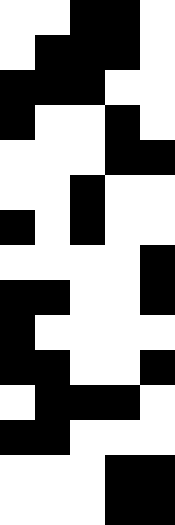[["white", "white", "black", "black", "white"], ["white", "black", "black", "black", "white"], ["black", "black", "black", "white", "white"], ["black", "white", "white", "black", "white"], ["white", "white", "white", "black", "black"], ["white", "white", "black", "white", "white"], ["black", "white", "black", "white", "white"], ["white", "white", "white", "white", "black"], ["black", "black", "white", "white", "black"], ["black", "white", "white", "white", "white"], ["black", "black", "white", "white", "black"], ["white", "black", "black", "black", "white"], ["black", "black", "white", "white", "white"], ["white", "white", "white", "black", "black"], ["white", "white", "white", "black", "black"]]